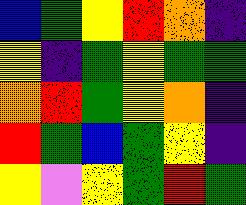[["blue", "green", "yellow", "red", "orange", "indigo"], ["yellow", "indigo", "green", "yellow", "green", "green"], ["orange", "red", "green", "yellow", "orange", "indigo"], ["red", "green", "blue", "green", "yellow", "indigo"], ["yellow", "violet", "yellow", "green", "red", "green"]]